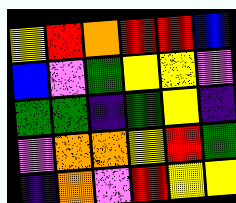[["yellow", "red", "orange", "red", "red", "blue"], ["blue", "violet", "green", "yellow", "yellow", "violet"], ["green", "green", "indigo", "green", "yellow", "indigo"], ["violet", "orange", "orange", "yellow", "red", "green"], ["indigo", "orange", "violet", "red", "yellow", "yellow"]]